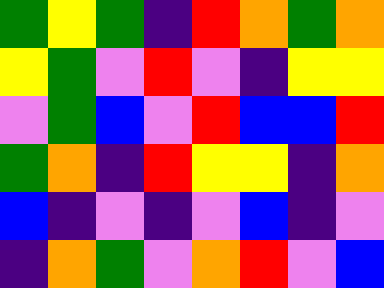[["green", "yellow", "green", "indigo", "red", "orange", "green", "orange"], ["yellow", "green", "violet", "red", "violet", "indigo", "yellow", "yellow"], ["violet", "green", "blue", "violet", "red", "blue", "blue", "red"], ["green", "orange", "indigo", "red", "yellow", "yellow", "indigo", "orange"], ["blue", "indigo", "violet", "indigo", "violet", "blue", "indigo", "violet"], ["indigo", "orange", "green", "violet", "orange", "red", "violet", "blue"]]